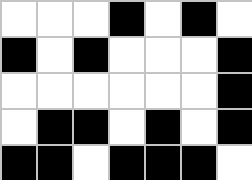[["white", "white", "white", "black", "white", "black", "white"], ["black", "white", "black", "white", "white", "white", "black"], ["white", "white", "white", "white", "white", "white", "black"], ["white", "black", "black", "white", "black", "white", "black"], ["black", "black", "white", "black", "black", "black", "white"]]